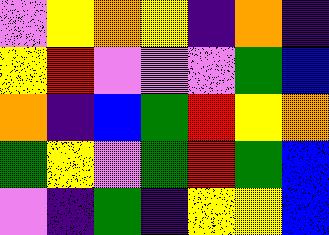[["violet", "yellow", "orange", "yellow", "indigo", "orange", "indigo"], ["yellow", "red", "violet", "violet", "violet", "green", "blue"], ["orange", "indigo", "blue", "green", "red", "yellow", "orange"], ["green", "yellow", "violet", "green", "red", "green", "blue"], ["violet", "indigo", "green", "indigo", "yellow", "yellow", "blue"]]